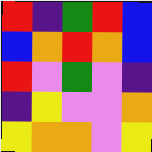[["red", "indigo", "green", "red", "blue"], ["blue", "orange", "red", "orange", "blue"], ["red", "violet", "green", "violet", "indigo"], ["indigo", "yellow", "violet", "violet", "orange"], ["yellow", "orange", "orange", "violet", "yellow"]]